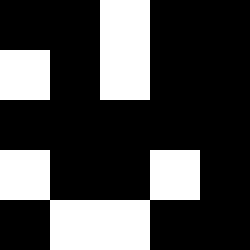[["black", "black", "white", "black", "black"], ["white", "black", "white", "black", "black"], ["black", "black", "black", "black", "black"], ["white", "black", "black", "white", "black"], ["black", "white", "white", "black", "black"]]